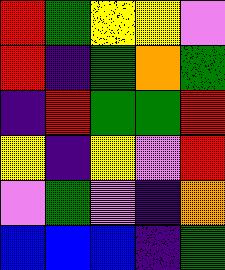[["red", "green", "yellow", "yellow", "violet"], ["red", "indigo", "green", "orange", "green"], ["indigo", "red", "green", "green", "red"], ["yellow", "indigo", "yellow", "violet", "red"], ["violet", "green", "violet", "indigo", "orange"], ["blue", "blue", "blue", "indigo", "green"]]